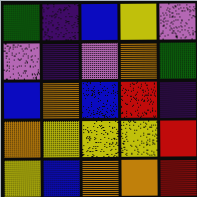[["green", "indigo", "blue", "yellow", "violet"], ["violet", "indigo", "violet", "orange", "green"], ["blue", "orange", "blue", "red", "indigo"], ["orange", "yellow", "yellow", "yellow", "red"], ["yellow", "blue", "orange", "orange", "red"]]